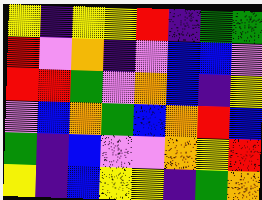[["yellow", "indigo", "yellow", "yellow", "red", "indigo", "green", "green"], ["red", "violet", "orange", "indigo", "violet", "blue", "blue", "violet"], ["red", "red", "green", "violet", "orange", "blue", "indigo", "yellow"], ["violet", "blue", "orange", "green", "blue", "orange", "red", "blue"], ["green", "indigo", "blue", "violet", "violet", "orange", "yellow", "red"], ["yellow", "indigo", "blue", "yellow", "yellow", "indigo", "green", "orange"]]